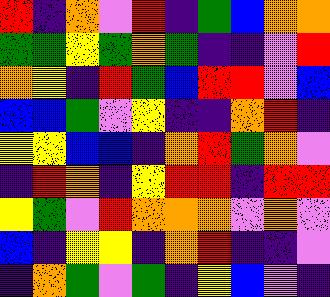[["red", "indigo", "orange", "violet", "red", "indigo", "green", "blue", "orange", "orange"], ["green", "green", "yellow", "green", "orange", "green", "indigo", "indigo", "violet", "red"], ["orange", "yellow", "indigo", "red", "green", "blue", "red", "red", "violet", "blue"], ["blue", "blue", "green", "violet", "yellow", "indigo", "indigo", "orange", "red", "indigo"], ["yellow", "yellow", "blue", "blue", "indigo", "orange", "red", "green", "orange", "violet"], ["indigo", "red", "orange", "indigo", "yellow", "red", "red", "indigo", "red", "red"], ["yellow", "green", "violet", "red", "orange", "orange", "orange", "violet", "orange", "violet"], ["blue", "indigo", "yellow", "yellow", "indigo", "orange", "red", "indigo", "indigo", "violet"], ["indigo", "orange", "green", "violet", "green", "indigo", "yellow", "blue", "violet", "indigo"]]